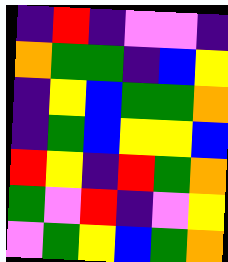[["indigo", "red", "indigo", "violet", "violet", "indigo"], ["orange", "green", "green", "indigo", "blue", "yellow"], ["indigo", "yellow", "blue", "green", "green", "orange"], ["indigo", "green", "blue", "yellow", "yellow", "blue"], ["red", "yellow", "indigo", "red", "green", "orange"], ["green", "violet", "red", "indigo", "violet", "yellow"], ["violet", "green", "yellow", "blue", "green", "orange"]]